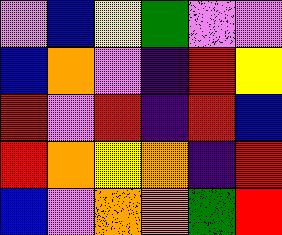[["violet", "blue", "yellow", "green", "violet", "violet"], ["blue", "orange", "violet", "indigo", "red", "yellow"], ["red", "violet", "red", "indigo", "red", "blue"], ["red", "orange", "yellow", "orange", "indigo", "red"], ["blue", "violet", "orange", "orange", "green", "red"]]